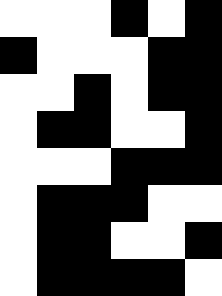[["white", "white", "white", "black", "white", "black"], ["black", "white", "white", "white", "black", "black"], ["white", "white", "black", "white", "black", "black"], ["white", "black", "black", "white", "white", "black"], ["white", "white", "white", "black", "black", "black"], ["white", "black", "black", "black", "white", "white"], ["white", "black", "black", "white", "white", "black"], ["white", "black", "black", "black", "black", "white"]]